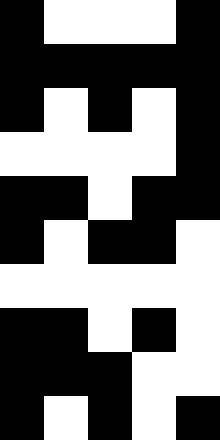[["black", "white", "white", "white", "black"], ["black", "black", "black", "black", "black"], ["black", "white", "black", "white", "black"], ["white", "white", "white", "white", "black"], ["black", "black", "white", "black", "black"], ["black", "white", "black", "black", "white"], ["white", "white", "white", "white", "white"], ["black", "black", "white", "black", "white"], ["black", "black", "black", "white", "white"], ["black", "white", "black", "white", "black"]]